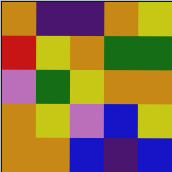[["orange", "indigo", "indigo", "orange", "yellow"], ["red", "yellow", "orange", "green", "green"], ["violet", "green", "yellow", "orange", "orange"], ["orange", "yellow", "violet", "blue", "yellow"], ["orange", "orange", "blue", "indigo", "blue"]]